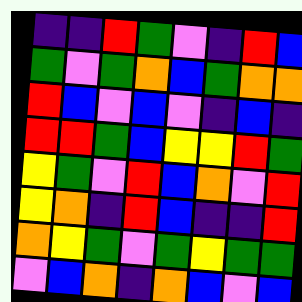[["indigo", "indigo", "red", "green", "violet", "indigo", "red", "blue"], ["green", "violet", "green", "orange", "blue", "green", "orange", "orange"], ["red", "blue", "violet", "blue", "violet", "indigo", "blue", "indigo"], ["red", "red", "green", "blue", "yellow", "yellow", "red", "green"], ["yellow", "green", "violet", "red", "blue", "orange", "violet", "red"], ["yellow", "orange", "indigo", "red", "blue", "indigo", "indigo", "red"], ["orange", "yellow", "green", "violet", "green", "yellow", "green", "green"], ["violet", "blue", "orange", "indigo", "orange", "blue", "violet", "blue"]]